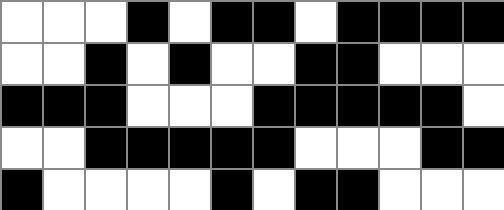[["white", "white", "white", "black", "white", "black", "black", "white", "black", "black", "black", "black"], ["white", "white", "black", "white", "black", "white", "white", "black", "black", "white", "white", "white"], ["black", "black", "black", "white", "white", "white", "black", "black", "black", "black", "black", "white"], ["white", "white", "black", "black", "black", "black", "black", "white", "white", "white", "black", "black"], ["black", "white", "white", "white", "white", "black", "white", "black", "black", "white", "white", "white"]]